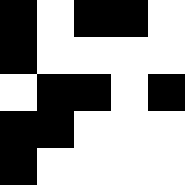[["black", "white", "black", "black", "white"], ["black", "white", "white", "white", "white"], ["white", "black", "black", "white", "black"], ["black", "black", "white", "white", "white"], ["black", "white", "white", "white", "white"]]